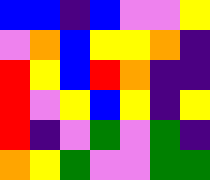[["blue", "blue", "indigo", "blue", "violet", "violet", "yellow"], ["violet", "orange", "blue", "yellow", "yellow", "orange", "indigo"], ["red", "yellow", "blue", "red", "orange", "indigo", "indigo"], ["red", "violet", "yellow", "blue", "yellow", "indigo", "yellow"], ["red", "indigo", "violet", "green", "violet", "green", "indigo"], ["orange", "yellow", "green", "violet", "violet", "green", "green"]]